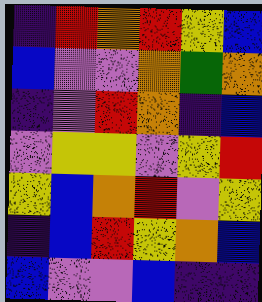[["indigo", "red", "orange", "red", "yellow", "blue"], ["blue", "violet", "violet", "orange", "green", "orange"], ["indigo", "violet", "red", "orange", "indigo", "blue"], ["violet", "yellow", "yellow", "violet", "yellow", "red"], ["yellow", "blue", "orange", "red", "violet", "yellow"], ["indigo", "blue", "red", "yellow", "orange", "blue"], ["blue", "violet", "violet", "blue", "indigo", "indigo"]]